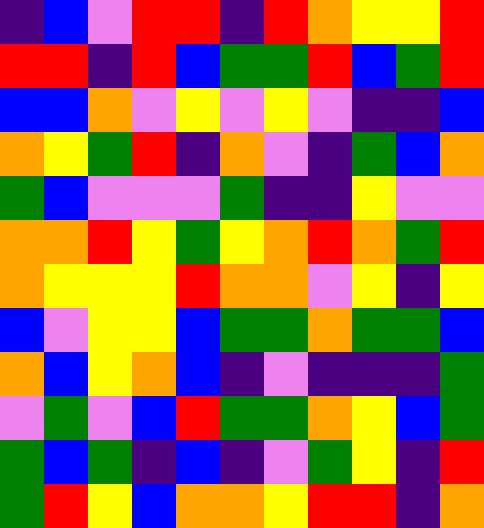[["indigo", "blue", "violet", "red", "red", "indigo", "red", "orange", "yellow", "yellow", "red"], ["red", "red", "indigo", "red", "blue", "green", "green", "red", "blue", "green", "red"], ["blue", "blue", "orange", "violet", "yellow", "violet", "yellow", "violet", "indigo", "indigo", "blue"], ["orange", "yellow", "green", "red", "indigo", "orange", "violet", "indigo", "green", "blue", "orange"], ["green", "blue", "violet", "violet", "violet", "green", "indigo", "indigo", "yellow", "violet", "violet"], ["orange", "orange", "red", "yellow", "green", "yellow", "orange", "red", "orange", "green", "red"], ["orange", "yellow", "yellow", "yellow", "red", "orange", "orange", "violet", "yellow", "indigo", "yellow"], ["blue", "violet", "yellow", "yellow", "blue", "green", "green", "orange", "green", "green", "blue"], ["orange", "blue", "yellow", "orange", "blue", "indigo", "violet", "indigo", "indigo", "indigo", "green"], ["violet", "green", "violet", "blue", "red", "green", "green", "orange", "yellow", "blue", "green"], ["green", "blue", "green", "indigo", "blue", "indigo", "violet", "green", "yellow", "indigo", "red"], ["green", "red", "yellow", "blue", "orange", "orange", "yellow", "red", "red", "indigo", "orange"]]